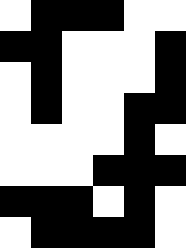[["white", "black", "black", "black", "white", "white"], ["black", "black", "white", "white", "white", "black"], ["white", "black", "white", "white", "white", "black"], ["white", "black", "white", "white", "black", "black"], ["white", "white", "white", "white", "black", "white"], ["white", "white", "white", "black", "black", "black"], ["black", "black", "black", "white", "black", "white"], ["white", "black", "black", "black", "black", "white"]]